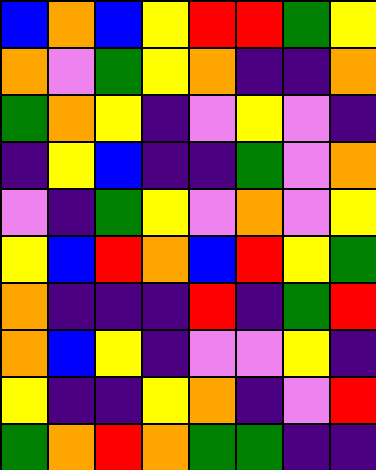[["blue", "orange", "blue", "yellow", "red", "red", "green", "yellow"], ["orange", "violet", "green", "yellow", "orange", "indigo", "indigo", "orange"], ["green", "orange", "yellow", "indigo", "violet", "yellow", "violet", "indigo"], ["indigo", "yellow", "blue", "indigo", "indigo", "green", "violet", "orange"], ["violet", "indigo", "green", "yellow", "violet", "orange", "violet", "yellow"], ["yellow", "blue", "red", "orange", "blue", "red", "yellow", "green"], ["orange", "indigo", "indigo", "indigo", "red", "indigo", "green", "red"], ["orange", "blue", "yellow", "indigo", "violet", "violet", "yellow", "indigo"], ["yellow", "indigo", "indigo", "yellow", "orange", "indigo", "violet", "red"], ["green", "orange", "red", "orange", "green", "green", "indigo", "indigo"]]